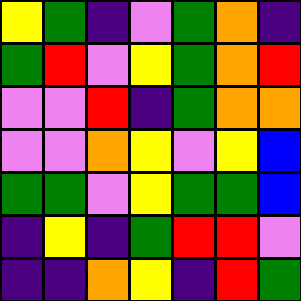[["yellow", "green", "indigo", "violet", "green", "orange", "indigo"], ["green", "red", "violet", "yellow", "green", "orange", "red"], ["violet", "violet", "red", "indigo", "green", "orange", "orange"], ["violet", "violet", "orange", "yellow", "violet", "yellow", "blue"], ["green", "green", "violet", "yellow", "green", "green", "blue"], ["indigo", "yellow", "indigo", "green", "red", "red", "violet"], ["indigo", "indigo", "orange", "yellow", "indigo", "red", "green"]]